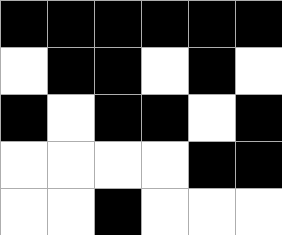[["black", "black", "black", "black", "black", "black"], ["white", "black", "black", "white", "black", "white"], ["black", "white", "black", "black", "white", "black"], ["white", "white", "white", "white", "black", "black"], ["white", "white", "black", "white", "white", "white"]]